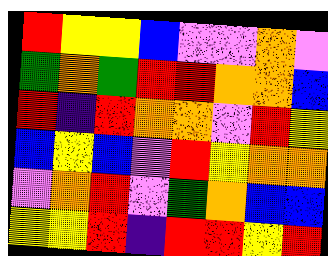[["red", "yellow", "yellow", "blue", "violet", "violet", "orange", "violet"], ["green", "orange", "green", "red", "red", "orange", "orange", "blue"], ["red", "indigo", "red", "orange", "orange", "violet", "red", "yellow"], ["blue", "yellow", "blue", "violet", "red", "yellow", "orange", "orange"], ["violet", "orange", "red", "violet", "green", "orange", "blue", "blue"], ["yellow", "yellow", "red", "indigo", "red", "red", "yellow", "red"]]